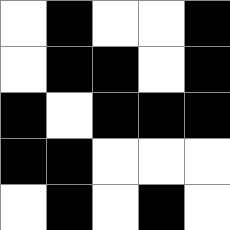[["white", "black", "white", "white", "black"], ["white", "black", "black", "white", "black"], ["black", "white", "black", "black", "black"], ["black", "black", "white", "white", "white"], ["white", "black", "white", "black", "white"]]